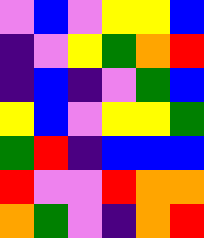[["violet", "blue", "violet", "yellow", "yellow", "blue"], ["indigo", "violet", "yellow", "green", "orange", "red"], ["indigo", "blue", "indigo", "violet", "green", "blue"], ["yellow", "blue", "violet", "yellow", "yellow", "green"], ["green", "red", "indigo", "blue", "blue", "blue"], ["red", "violet", "violet", "red", "orange", "orange"], ["orange", "green", "violet", "indigo", "orange", "red"]]